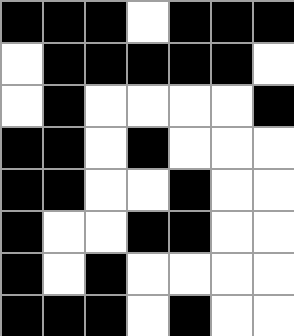[["black", "black", "black", "white", "black", "black", "black"], ["white", "black", "black", "black", "black", "black", "white"], ["white", "black", "white", "white", "white", "white", "black"], ["black", "black", "white", "black", "white", "white", "white"], ["black", "black", "white", "white", "black", "white", "white"], ["black", "white", "white", "black", "black", "white", "white"], ["black", "white", "black", "white", "white", "white", "white"], ["black", "black", "black", "white", "black", "white", "white"]]